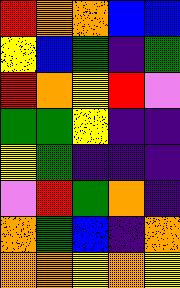[["red", "orange", "orange", "blue", "blue"], ["yellow", "blue", "green", "indigo", "green"], ["red", "orange", "yellow", "red", "violet"], ["green", "green", "yellow", "indigo", "indigo"], ["yellow", "green", "indigo", "indigo", "indigo"], ["violet", "red", "green", "orange", "indigo"], ["orange", "green", "blue", "indigo", "orange"], ["orange", "orange", "yellow", "orange", "yellow"]]